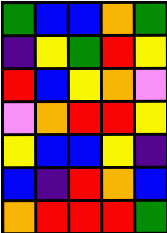[["green", "blue", "blue", "orange", "green"], ["indigo", "yellow", "green", "red", "yellow"], ["red", "blue", "yellow", "orange", "violet"], ["violet", "orange", "red", "red", "yellow"], ["yellow", "blue", "blue", "yellow", "indigo"], ["blue", "indigo", "red", "orange", "blue"], ["orange", "red", "red", "red", "green"]]